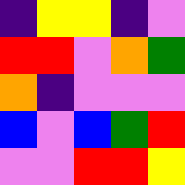[["indigo", "yellow", "yellow", "indigo", "violet"], ["red", "red", "violet", "orange", "green"], ["orange", "indigo", "violet", "violet", "violet"], ["blue", "violet", "blue", "green", "red"], ["violet", "violet", "red", "red", "yellow"]]